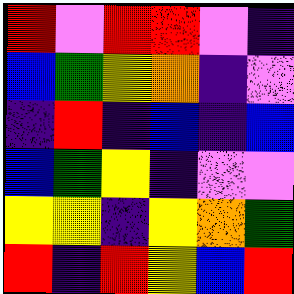[["red", "violet", "red", "red", "violet", "indigo"], ["blue", "green", "yellow", "orange", "indigo", "violet"], ["indigo", "red", "indigo", "blue", "indigo", "blue"], ["blue", "green", "yellow", "indigo", "violet", "violet"], ["yellow", "yellow", "indigo", "yellow", "orange", "green"], ["red", "indigo", "red", "yellow", "blue", "red"]]